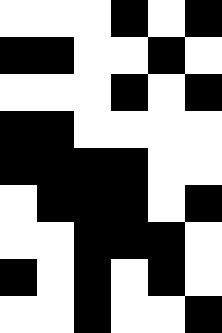[["white", "white", "white", "black", "white", "black"], ["black", "black", "white", "white", "black", "white"], ["white", "white", "white", "black", "white", "black"], ["black", "black", "white", "white", "white", "white"], ["black", "black", "black", "black", "white", "white"], ["white", "black", "black", "black", "white", "black"], ["white", "white", "black", "black", "black", "white"], ["black", "white", "black", "white", "black", "white"], ["white", "white", "black", "white", "white", "black"]]